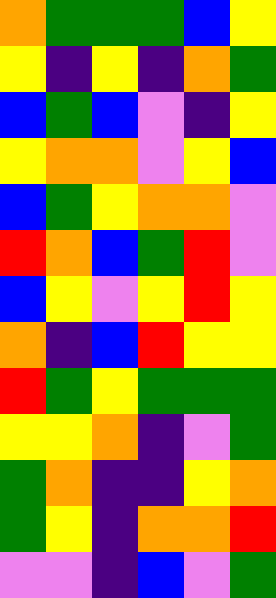[["orange", "green", "green", "green", "blue", "yellow"], ["yellow", "indigo", "yellow", "indigo", "orange", "green"], ["blue", "green", "blue", "violet", "indigo", "yellow"], ["yellow", "orange", "orange", "violet", "yellow", "blue"], ["blue", "green", "yellow", "orange", "orange", "violet"], ["red", "orange", "blue", "green", "red", "violet"], ["blue", "yellow", "violet", "yellow", "red", "yellow"], ["orange", "indigo", "blue", "red", "yellow", "yellow"], ["red", "green", "yellow", "green", "green", "green"], ["yellow", "yellow", "orange", "indigo", "violet", "green"], ["green", "orange", "indigo", "indigo", "yellow", "orange"], ["green", "yellow", "indigo", "orange", "orange", "red"], ["violet", "violet", "indigo", "blue", "violet", "green"]]